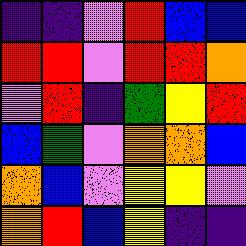[["indigo", "indigo", "violet", "red", "blue", "blue"], ["red", "red", "violet", "red", "red", "orange"], ["violet", "red", "indigo", "green", "yellow", "red"], ["blue", "green", "violet", "orange", "orange", "blue"], ["orange", "blue", "violet", "yellow", "yellow", "violet"], ["orange", "red", "blue", "yellow", "indigo", "indigo"]]